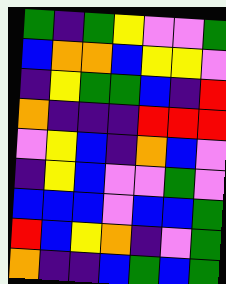[["green", "indigo", "green", "yellow", "violet", "violet", "green"], ["blue", "orange", "orange", "blue", "yellow", "yellow", "violet"], ["indigo", "yellow", "green", "green", "blue", "indigo", "red"], ["orange", "indigo", "indigo", "indigo", "red", "red", "red"], ["violet", "yellow", "blue", "indigo", "orange", "blue", "violet"], ["indigo", "yellow", "blue", "violet", "violet", "green", "violet"], ["blue", "blue", "blue", "violet", "blue", "blue", "green"], ["red", "blue", "yellow", "orange", "indigo", "violet", "green"], ["orange", "indigo", "indigo", "blue", "green", "blue", "green"]]